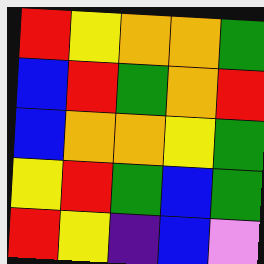[["red", "yellow", "orange", "orange", "green"], ["blue", "red", "green", "orange", "red"], ["blue", "orange", "orange", "yellow", "green"], ["yellow", "red", "green", "blue", "green"], ["red", "yellow", "indigo", "blue", "violet"]]